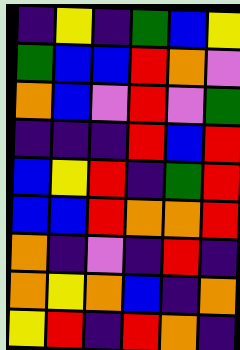[["indigo", "yellow", "indigo", "green", "blue", "yellow"], ["green", "blue", "blue", "red", "orange", "violet"], ["orange", "blue", "violet", "red", "violet", "green"], ["indigo", "indigo", "indigo", "red", "blue", "red"], ["blue", "yellow", "red", "indigo", "green", "red"], ["blue", "blue", "red", "orange", "orange", "red"], ["orange", "indigo", "violet", "indigo", "red", "indigo"], ["orange", "yellow", "orange", "blue", "indigo", "orange"], ["yellow", "red", "indigo", "red", "orange", "indigo"]]